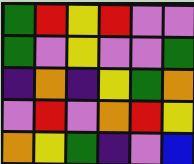[["green", "red", "yellow", "red", "violet", "violet"], ["green", "violet", "yellow", "violet", "violet", "green"], ["indigo", "orange", "indigo", "yellow", "green", "orange"], ["violet", "red", "violet", "orange", "red", "yellow"], ["orange", "yellow", "green", "indigo", "violet", "blue"]]